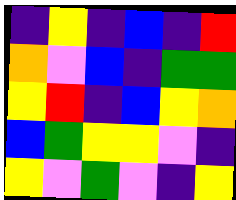[["indigo", "yellow", "indigo", "blue", "indigo", "red"], ["orange", "violet", "blue", "indigo", "green", "green"], ["yellow", "red", "indigo", "blue", "yellow", "orange"], ["blue", "green", "yellow", "yellow", "violet", "indigo"], ["yellow", "violet", "green", "violet", "indigo", "yellow"]]